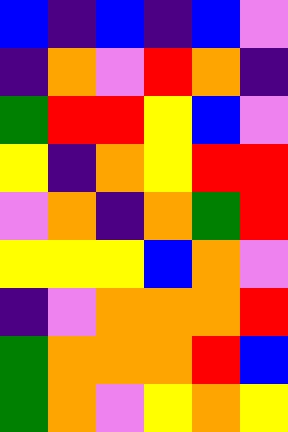[["blue", "indigo", "blue", "indigo", "blue", "violet"], ["indigo", "orange", "violet", "red", "orange", "indigo"], ["green", "red", "red", "yellow", "blue", "violet"], ["yellow", "indigo", "orange", "yellow", "red", "red"], ["violet", "orange", "indigo", "orange", "green", "red"], ["yellow", "yellow", "yellow", "blue", "orange", "violet"], ["indigo", "violet", "orange", "orange", "orange", "red"], ["green", "orange", "orange", "orange", "red", "blue"], ["green", "orange", "violet", "yellow", "orange", "yellow"]]